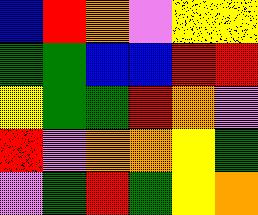[["blue", "red", "orange", "violet", "yellow", "yellow"], ["green", "green", "blue", "blue", "red", "red"], ["yellow", "green", "green", "red", "orange", "violet"], ["red", "violet", "orange", "orange", "yellow", "green"], ["violet", "green", "red", "green", "yellow", "orange"]]